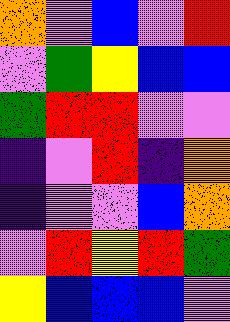[["orange", "violet", "blue", "violet", "red"], ["violet", "green", "yellow", "blue", "blue"], ["green", "red", "red", "violet", "violet"], ["indigo", "violet", "red", "indigo", "orange"], ["indigo", "violet", "violet", "blue", "orange"], ["violet", "red", "yellow", "red", "green"], ["yellow", "blue", "blue", "blue", "violet"]]